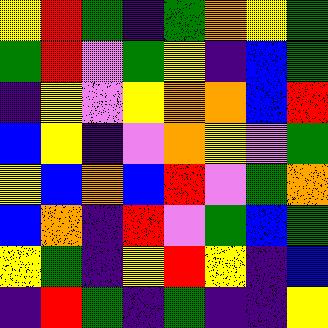[["yellow", "red", "green", "indigo", "green", "orange", "yellow", "green"], ["green", "red", "violet", "green", "yellow", "indigo", "blue", "green"], ["indigo", "yellow", "violet", "yellow", "orange", "orange", "blue", "red"], ["blue", "yellow", "indigo", "violet", "orange", "yellow", "violet", "green"], ["yellow", "blue", "orange", "blue", "red", "violet", "green", "orange"], ["blue", "orange", "indigo", "red", "violet", "green", "blue", "green"], ["yellow", "green", "indigo", "yellow", "red", "yellow", "indigo", "blue"], ["indigo", "red", "green", "indigo", "green", "indigo", "indigo", "yellow"]]